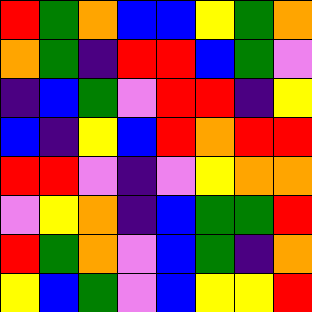[["red", "green", "orange", "blue", "blue", "yellow", "green", "orange"], ["orange", "green", "indigo", "red", "red", "blue", "green", "violet"], ["indigo", "blue", "green", "violet", "red", "red", "indigo", "yellow"], ["blue", "indigo", "yellow", "blue", "red", "orange", "red", "red"], ["red", "red", "violet", "indigo", "violet", "yellow", "orange", "orange"], ["violet", "yellow", "orange", "indigo", "blue", "green", "green", "red"], ["red", "green", "orange", "violet", "blue", "green", "indigo", "orange"], ["yellow", "blue", "green", "violet", "blue", "yellow", "yellow", "red"]]